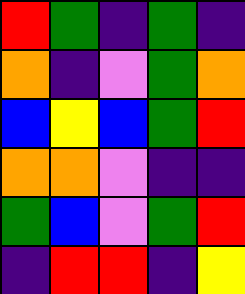[["red", "green", "indigo", "green", "indigo"], ["orange", "indigo", "violet", "green", "orange"], ["blue", "yellow", "blue", "green", "red"], ["orange", "orange", "violet", "indigo", "indigo"], ["green", "blue", "violet", "green", "red"], ["indigo", "red", "red", "indigo", "yellow"]]